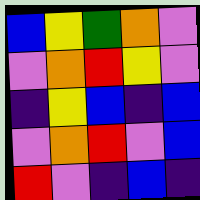[["blue", "yellow", "green", "orange", "violet"], ["violet", "orange", "red", "yellow", "violet"], ["indigo", "yellow", "blue", "indigo", "blue"], ["violet", "orange", "red", "violet", "blue"], ["red", "violet", "indigo", "blue", "indigo"]]